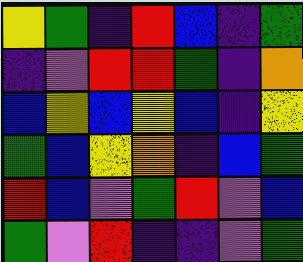[["yellow", "green", "indigo", "red", "blue", "indigo", "green"], ["indigo", "violet", "red", "red", "green", "indigo", "orange"], ["blue", "yellow", "blue", "yellow", "blue", "indigo", "yellow"], ["green", "blue", "yellow", "orange", "indigo", "blue", "green"], ["red", "blue", "violet", "green", "red", "violet", "blue"], ["green", "violet", "red", "indigo", "indigo", "violet", "green"]]